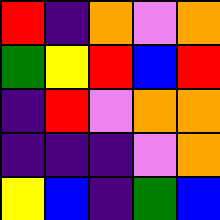[["red", "indigo", "orange", "violet", "orange"], ["green", "yellow", "red", "blue", "red"], ["indigo", "red", "violet", "orange", "orange"], ["indigo", "indigo", "indigo", "violet", "orange"], ["yellow", "blue", "indigo", "green", "blue"]]